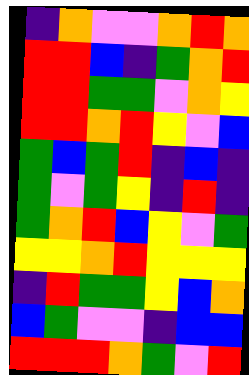[["indigo", "orange", "violet", "violet", "orange", "red", "orange"], ["red", "red", "blue", "indigo", "green", "orange", "red"], ["red", "red", "green", "green", "violet", "orange", "yellow"], ["red", "red", "orange", "red", "yellow", "violet", "blue"], ["green", "blue", "green", "red", "indigo", "blue", "indigo"], ["green", "violet", "green", "yellow", "indigo", "red", "indigo"], ["green", "orange", "red", "blue", "yellow", "violet", "green"], ["yellow", "yellow", "orange", "red", "yellow", "yellow", "yellow"], ["indigo", "red", "green", "green", "yellow", "blue", "orange"], ["blue", "green", "violet", "violet", "indigo", "blue", "blue"], ["red", "red", "red", "orange", "green", "violet", "red"]]